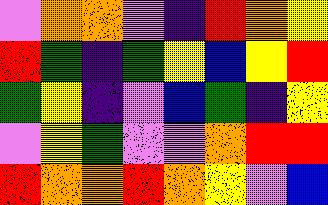[["violet", "orange", "orange", "violet", "indigo", "red", "orange", "yellow"], ["red", "green", "indigo", "green", "yellow", "blue", "yellow", "red"], ["green", "yellow", "indigo", "violet", "blue", "green", "indigo", "yellow"], ["violet", "yellow", "green", "violet", "violet", "orange", "red", "red"], ["red", "orange", "orange", "red", "orange", "yellow", "violet", "blue"]]